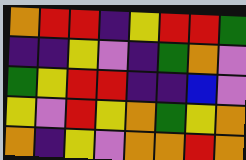[["orange", "red", "red", "indigo", "yellow", "red", "red", "green"], ["indigo", "indigo", "yellow", "violet", "indigo", "green", "orange", "violet"], ["green", "yellow", "red", "red", "indigo", "indigo", "blue", "violet"], ["yellow", "violet", "red", "yellow", "orange", "green", "yellow", "orange"], ["orange", "indigo", "yellow", "violet", "orange", "orange", "red", "orange"]]